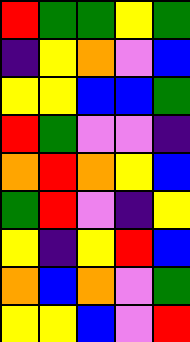[["red", "green", "green", "yellow", "green"], ["indigo", "yellow", "orange", "violet", "blue"], ["yellow", "yellow", "blue", "blue", "green"], ["red", "green", "violet", "violet", "indigo"], ["orange", "red", "orange", "yellow", "blue"], ["green", "red", "violet", "indigo", "yellow"], ["yellow", "indigo", "yellow", "red", "blue"], ["orange", "blue", "orange", "violet", "green"], ["yellow", "yellow", "blue", "violet", "red"]]